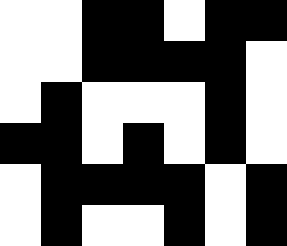[["white", "white", "black", "black", "white", "black", "black"], ["white", "white", "black", "black", "black", "black", "white"], ["white", "black", "white", "white", "white", "black", "white"], ["black", "black", "white", "black", "white", "black", "white"], ["white", "black", "black", "black", "black", "white", "black"], ["white", "black", "white", "white", "black", "white", "black"]]